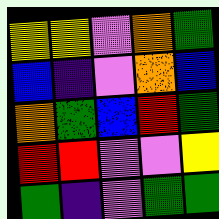[["yellow", "yellow", "violet", "orange", "green"], ["blue", "indigo", "violet", "orange", "blue"], ["orange", "green", "blue", "red", "green"], ["red", "red", "violet", "violet", "yellow"], ["green", "indigo", "violet", "green", "green"]]